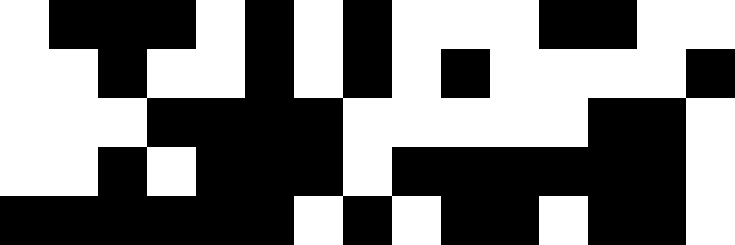[["white", "black", "black", "black", "white", "black", "white", "black", "white", "white", "white", "black", "black", "white", "white"], ["white", "white", "black", "white", "white", "black", "white", "black", "white", "black", "white", "white", "white", "white", "black"], ["white", "white", "white", "black", "black", "black", "black", "white", "white", "white", "white", "white", "black", "black", "white"], ["white", "white", "black", "white", "black", "black", "black", "white", "black", "black", "black", "black", "black", "black", "white"], ["black", "black", "black", "black", "black", "black", "white", "black", "white", "black", "black", "white", "black", "black", "white"]]